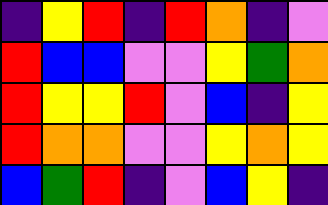[["indigo", "yellow", "red", "indigo", "red", "orange", "indigo", "violet"], ["red", "blue", "blue", "violet", "violet", "yellow", "green", "orange"], ["red", "yellow", "yellow", "red", "violet", "blue", "indigo", "yellow"], ["red", "orange", "orange", "violet", "violet", "yellow", "orange", "yellow"], ["blue", "green", "red", "indigo", "violet", "blue", "yellow", "indigo"]]